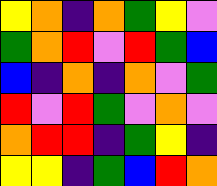[["yellow", "orange", "indigo", "orange", "green", "yellow", "violet"], ["green", "orange", "red", "violet", "red", "green", "blue"], ["blue", "indigo", "orange", "indigo", "orange", "violet", "green"], ["red", "violet", "red", "green", "violet", "orange", "violet"], ["orange", "red", "red", "indigo", "green", "yellow", "indigo"], ["yellow", "yellow", "indigo", "green", "blue", "red", "orange"]]